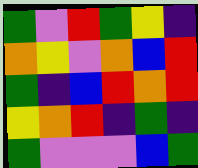[["green", "violet", "red", "green", "yellow", "indigo"], ["orange", "yellow", "violet", "orange", "blue", "red"], ["green", "indigo", "blue", "red", "orange", "red"], ["yellow", "orange", "red", "indigo", "green", "indigo"], ["green", "violet", "violet", "violet", "blue", "green"]]